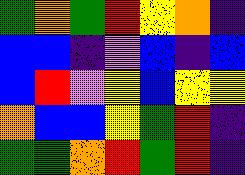[["green", "orange", "green", "red", "yellow", "orange", "indigo"], ["blue", "blue", "indigo", "violet", "blue", "indigo", "blue"], ["blue", "red", "violet", "yellow", "blue", "yellow", "yellow"], ["orange", "blue", "blue", "yellow", "green", "red", "indigo"], ["green", "green", "orange", "red", "green", "red", "indigo"]]